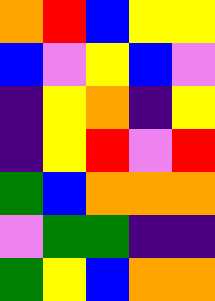[["orange", "red", "blue", "yellow", "yellow"], ["blue", "violet", "yellow", "blue", "violet"], ["indigo", "yellow", "orange", "indigo", "yellow"], ["indigo", "yellow", "red", "violet", "red"], ["green", "blue", "orange", "orange", "orange"], ["violet", "green", "green", "indigo", "indigo"], ["green", "yellow", "blue", "orange", "orange"]]